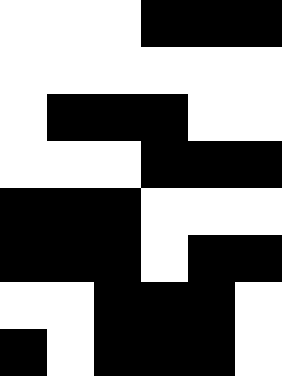[["white", "white", "white", "black", "black", "black"], ["white", "white", "white", "white", "white", "white"], ["white", "black", "black", "black", "white", "white"], ["white", "white", "white", "black", "black", "black"], ["black", "black", "black", "white", "white", "white"], ["black", "black", "black", "white", "black", "black"], ["white", "white", "black", "black", "black", "white"], ["black", "white", "black", "black", "black", "white"]]